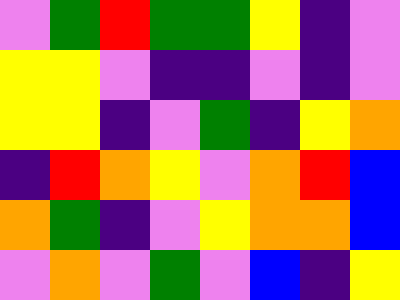[["violet", "green", "red", "green", "green", "yellow", "indigo", "violet"], ["yellow", "yellow", "violet", "indigo", "indigo", "violet", "indigo", "violet"], ["yellow", "yellow", "indigo", "violet", "green", "indigo", "yellow", "orange"], ["indigo", "red", "orange", "yellow", "violet", "orange", "red", "blue"], ["orange", "green", "indigo", "violet", "yellow", "orange", "orange", "blue"], ["violet", "orange", "violet", "green", "violet", "blue", "indigo", "yellow"]]